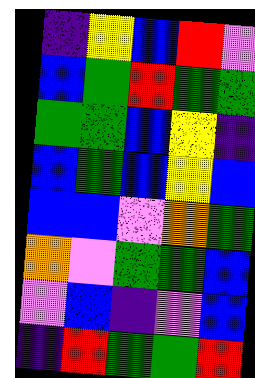[["indigo", "yellow", "blue", "red", "violet"], ["blue", "green", "red", "green", "green"], ["green", "green", "blue", "yellow", "indigo"], ["blue", "green", "blue", "yellow", "blue"], ["blue", "blue", "violet", "orange", "green"], ["orange", "violet", "green", "green", "blue"], ["violet", "blue", "indigo", "violet", "blue"], ["indigo", "red", "green", "green", "red"]]